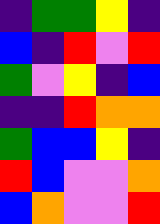[["indigo", "green", "green", "yellow", "indigo"], ["blue", "indigo", "red", "violet", "red"], ["green", "violet", "yellow", "indigo", "blue"], ["indigo", "indigo", "red", "orange", "orange"], ["green", "blue", "blue", "yellow", "indigo"], ["red", "blue", "violet", "violet", "orange"], ["blue", "orange", "violet", "violet", "red"]]